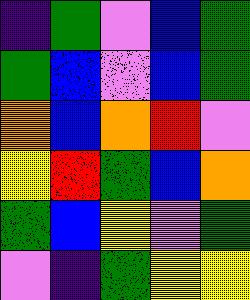[["indigo", "green", "violet", "blue", "green"], ["green", "blue", "violet", "blue", "green"], ["orange", "blue", "orange", "red", "violet"], ["yellow", "red", "green", "blue", "orange"], ["green", "blue", "yellow", "violet", "green"], ["violet", "indigo", "green", "yellow", "yellow"]]